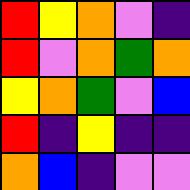[["red", "yellow", "orange", "violet", "indigo"], ["red", "violet", "orange", "green", "orange"], ["yellow", "orange", "green", "violet", "blue"], ["red", "indigo", "yellow", "indigo", "indigo"], ["orange", "blue", "indigo", "violet", "violet"]]